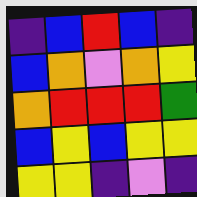[["indigo", "blue", "red", "blue", "indigo"], ["blue", "orange", "violet", "orange", "yellow"], ["orange", "red", "red", "red", "green"], ["blue", "yellow", "blue", "yellow", "yellow"], ["yellow", "yellow", "indigo", "violet", "indigo"]]